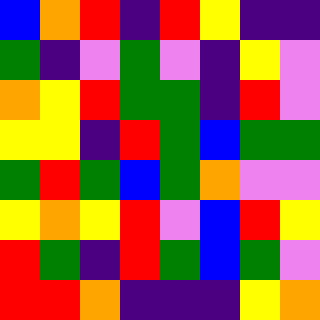[["blue", "orange", "red", "indigo", "red", "yellow", "indigo", "indigo"], ["green", "indigo", "violet", "green", "violet", "indigo", "yellow", "violet"], ["orange", "yellow", "red", "green", "green", "indigo", "red", "violet"], ["yellow", "yellow", "indigo", "red", "green", "blue", "green", "green"], ["green", "red", "green", "blue", "green", "orange", "violet", "violet"], ["yellow", "orange", "yellow", "red", "violet", "blue", "red", "yellow"], ["red", "green", "indigo", "red", "green", "blue", "green", "violet"], ["red", "red", "orange", "indigo", "indigo", "indigo", "yellow", "orange"]]